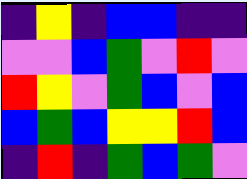[["indigo", "yellow", "indigo", "blue", "blue", "indigo", "indigo"], ["violet", "violet", "blue", "green", "violet", "red", "violet"], ["red", "yellow", "violet", "green", "blue", "violet", "blue"], ["blue", "green", "blue", "yellow", "yellow", "red", "blue"], ["indigo", "red", "indigo", "green", "blue", "green", "violet"]]